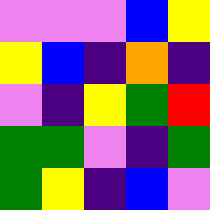[["violet", "violet", "violet", "blue", "yellow"], ["yellow", "blue", "indigo", "orange", "indigo"], ["violet", "indigo", "yellow", "green", "red"], ["green", "green", "violet", "indigo", "green"], ["green", "yellow", "indigo", "blue", "violet"]]